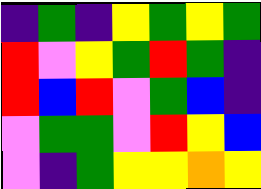[["indigo", "green", "indigo", "yellow", "green", "yellow", "green"], ["red", "violet", "yellow", "green", "red", "green", "indigo"], ["red", "blue", "red", "violet", "green", "blue", "indigo"], ["violet", "green", "green", "violet", "red", "yellow", "blue"], ["violet", "indigo", "green", "yellow", "yellow", "orange", "yellow"]]